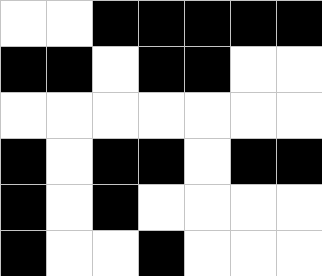[["white", "white", "black", "black", "black", "black", "black"], ["black", "black", "white", "black", "black", "white", "white"], ["white", "white", "white", "white", "white", "white", "white"], ["black", "white", "black", "black", "white", "black", "black"], ["black", "white", "black", "white", "white", "white", "white"], ["black", "white", "white", "black", "white", "white", "white"]]